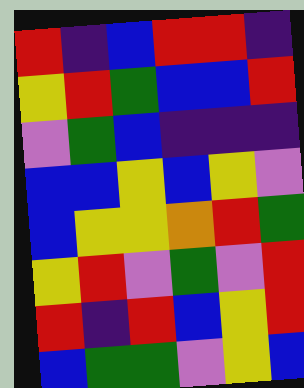[["red", "indigo", "blue", "red", "red", "indigo"], ["yellow", "red", "green", "blue", "blue", "red"], ["violet", "green", "blue", "indigo", "indigo", "indigo"], ["blue", "blue", "yellow", "blue", "yellow", "violet"], ["blue", "yellow", "yellow", "orange", "red", "green"], ["yellow", "red", "violet", "green", "violet", "red"], ["red", "indigo", "red", "blue", "yellow", "red"], ["blue", "green", "green", "violet", "yellow", "blue"]]